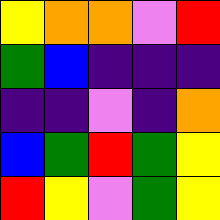[["yellow", "orange", "orange", "violet", "red"], ["green", "blue", "indigo", "indigo", "indigo"], ["indigo", "indigo", "violet", "indigo", "orange"], ["blue", "green", "red", "green", "yellow"], ["red", "yellow", "violet", "green", "yellow"]]